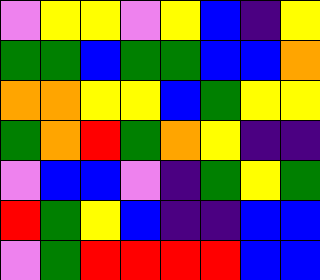[["violet", "yellow", "yellow", "violet", "yellow", "blue", "indigo", "yellow"], ["green", "green", "blue", "green", "green", "blue", "blue", "orange"], ["orange", "orange", "yellow", "yellow", "blue", "green", "yellow", "yellow"], ["green", "orange", "red", "green", "orange", "yellow", "indigo", "indigo"], ["violet", "blue", "blue", "violet", "indigo", "green", "yellow", "green"], ["red", "green", "yellow", "blue", "indigo", "indigo", "blue", "blue"], ["violet", "green", "red", "red", "red", "red", "blue", "blue"]]